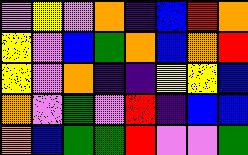[["violet", "yellow", "violet", "orange", "indigo", "blue", "red", "orange"], ["yellow", "violet", "blue", "green", "orange", "blue", "orange", "red"], ["yellow", "violet", "orange", "indigo", "indigo", "yellow", "yellow", "blue"], ["orange", "violet", "green", "violet", "red", "indigo", "blue", "blue"], ["orange", "blue", "green", "green", "red", "violet", "violet", "green"]]